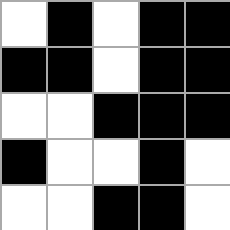[["white", "black", "white", "black", "black"], ["black", "black", "white", "black", "black"], ["white", "white", "black", "black", "black"], ["black", "white", "white", "black", "white"], ["white", "white", "black", "black", "white"]]